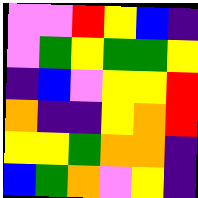[["violet", "violet", "red", "yellow", "blue", "indigo"], ["violet", "green", "yellow", "green", "green", "yellow"], ["indigo", "blue", "violet", "yellow", "yellow", "red"], ["orange", "indigo", "indigo", "yellow", "orange", "red"], ["yellow", "yellow", "green", "orange", "orange", "indigo"], ["blue", "green", "orange", "violet", "yellow", "indigo"]]